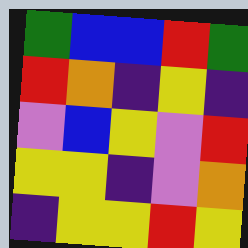[["green", "blue", "blue", "red", "green"], ["red", "orange", "indigo", "yellow", "indigo"], ["violet", "blue", "yellow", "violet", "red"], ["yellow", "yellow", "indigo", "violet", "orange"], ["indigo", "yellow", "yellow", "red", "yellow"]]